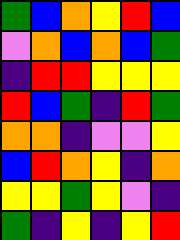[["green", "blue", "orange", "yellow", "red", "blue"], ["violet", "orange", "blue", "orange", "blue", "green"], ["indigo", "red", "red", "yellow", "yellow", "yellow"], ["red", "blue", "green", "indigo", "red", "green"], ["orange", "orange", "indigo", "violet", "violet", "yellow"], ["blue", "red", "orange", "yellow", "indigo", "orange"], ["yellow", "yellow", "green", "yellow", "violet", "indigo"], ["green", "indigo", "yellow", "indigo", "yellow", "red"]]